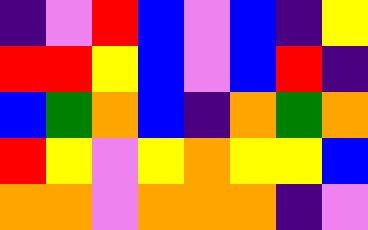[["indigo", "violet", "red", "blue", "violet", "blue", "indigo", "yellow"], ["red", "red", "yellow", "blue", "violet", "blue", "red", "indigo"], ["blue", "green", "orange", "blue", "indigo", "orange", "green", "orange"], ["red", "yellow", "violet", "yellow", "orange", "yellow", "yellow", "blue"], ["orange", "orange", "violet", "orange", "orange", "orange", "indigo", "violet"]]